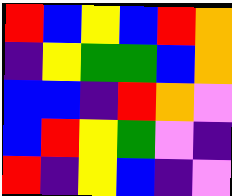[["red", "blue", "yellow", "blue", "red", "orange"], ["indigo", "yellow", "green", "green", "blue", "orange"], ["blue", "blue", "indigo", "red", "orange", "violet"], ["blue", "red", "yellow", "green", "violet", "indigo"], ["red", "indigo", "yellow", "blue", "indigo", "violet"]]